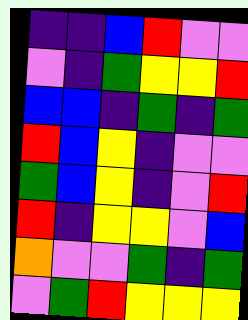[["indigo", "indigo", "blue", "red", "violet", "violet"], ["violet", "indigo", "green", "yellow", "yellow", "red"], ["blue", "blue", "indigo", "green", "indigo", "green"], ["red", "blue", "yellow", "indigo", "violet", "violet"], ["green", "blue", "yellow", "indigo", "violet", "red"], ["red", "indigo", "yellow", "yellow", "violet", "blue"], ["orange", "violet", "violet", "green", "indigo", "green"], ["violet", "green", "red", "yellow", "yellow", "yellow"]]